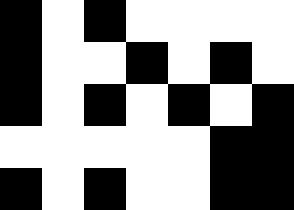[["black", "white", "black", "white", "white", "white", "white"], ["black", "white", "white", "black", "white", "black", "white"], ["black", "white", "black", "white", "black", "white", "black"], ["white", "white", "white", "white", "white", "black", "black"], ["black", "white", "black", "white", "white", "black", "black"]]